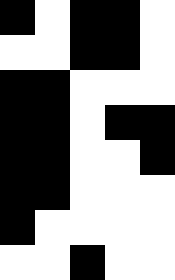[["black", "white", "black", "black", "white"], ["white", "white", "black", "black", "white"], ["black", "black", "white", "white", "white"], ["black", "black", "white", "black", "black"], ["black", "black", "white", "white", "black"], ["black", "black", "white", "white", "white"], ["black", "white", "white", "white", "white"], ["white", "white", "black", "white", "white"]]